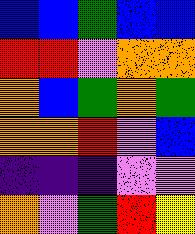[["blue", "blue", "green", "blue", "blue"], ["red", "red", "violet", "orange", "orange"], ["orange", "blue", "green", "orange", "green"], ["orange", "orange", "red", "violet", "blue"], ["indigo", "indigo", "indigo", "violet", "violet"], ["orange", "violet", "green", "red", "yellow"]]